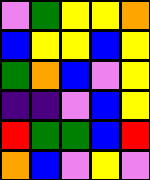[["violet", "green", "yellow", "yellow", "orange"], ["blue", "yellow", "yellow", "blue", "yellow"], ["green", "orange", "blue", "violet", "yellow"], ["indigo", "indigo", "violet", "blue", "yellow"], ["red", "green", "green", "blue", "red"], ["orange", "blue", "violet", "yellow", "violet"]]